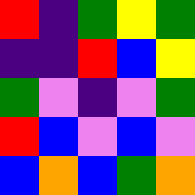[["red", "indigo", "green", "yellow", "green"], ["indigo", "indigo", "red", "blue", "yellow"], ["green", "violet", "indigo", "violet", "green"], ["red", "blue", "violet", "blue", "violet"], ["blue", "orange", "blue", "green", "orange"]]